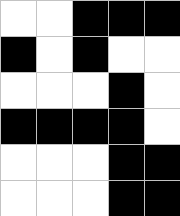[["white", "white", "black", "black", "black"], ["black", "white", "black", "white", "white"], ["white", "white", "white", "black", "white"], ["black", "black", "black", "black", "white"], ["white", "white", "white", "black", "black"], ["white", "white", "white", "black", "black"]]